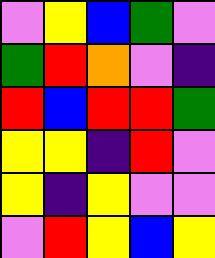[["violet", "yellow", "blue", "green", "violet"], ["green", "red", "orange", "violet", "indigo"], ["red", "blue", "red", "red", "green"], ["yellow", "yellow", "indigo", "red", "violet"], ["yellow", "indigo", "yellow", "violet", "violet"], ["violet", "red", "yellow", "blue", "yellow"]]